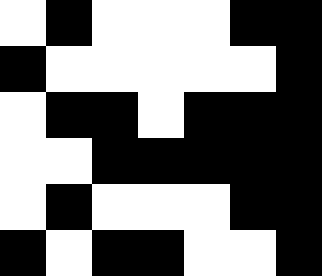[["white", "black", "white", "white", "white", "black", "black"], ["black", "white", "white", "white", "white", "white", "black"], ["white", "black", "black", "white", "black", "black", "black"], ["white", "white", "black", "black", "black", "black", "black"], ["white", "black", "white", "white", "white", "black", "black"], ["black", "white", "black", "black", "white", "white", "black"]]